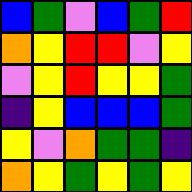[["blue", "green", "violet", "blue", "green", "red"], ["orange", "yellow", "red", "red", "violet", "yellow"], ["violet", "yellow", "red", "yellow", "yellow", "green"], ["indigo", "yellow", "blue", "blue", "blue", "green"], ["yellow", "violet", "orange", "green", "green", "indigo"], ["orange", "yellow", "green", "yellow", "green", "yellow"]]